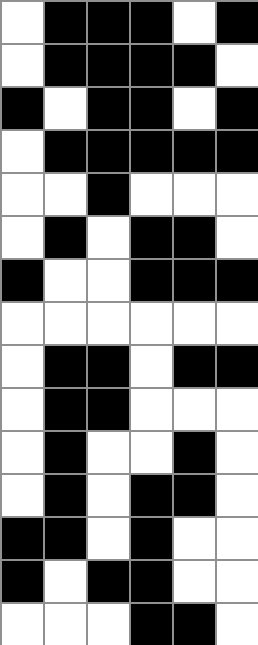[["white", "black", "black", "black", "white", "black"], ["white", "black", "black", "black", "black", "white"], ["black", "white", "black", "black", "white", "black"], ["white", "black", "black", "black", "black", "black"], ["white", "white", "black", "white", "white", "white"], ["white", "black", "white", "black", "black", "white"], ["black", "white", "white", "black", "black", "black"], ["white", "white", "white", "white", "white", "white"], ["white", "black", "black", "white", "black", "black"], ["white", "black", "black", "white", "white", "white"], ["white", "black", "white", "white", "black", "white"], ["white", "black", "white", "black", "black", "white"], ["black", "black", "white", "black", "white", "white"], ["black", "white", "black", "black", "white", "white"], ["white", "white", "white", "black", "black", "white"]]